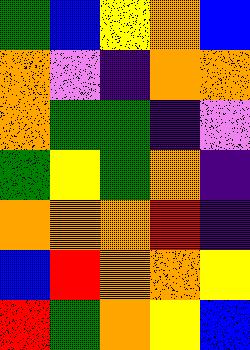[["green", "blue", "yellow", "orange", "blue"], ["orange", "violet", "indigo", "orange", "orange"], ["orange", "green", "green", "indigo", "violet"], ["green", "yellow", "green", "orange", "indigo"], ["orange", "orange", "orange", "red", "indigo"], ["blue", "red", "orange", "orange", "yellow"], ["red", "green", "orange", "yellow", "blue"]]